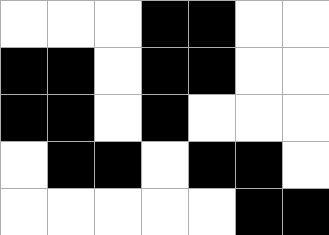[["white", "white", "white", "black", "black", "white", "white"], ["black", "black", "white", "black", "black", "white", "white"], ["black", "black", "white", "black", "white", "white", "white"], ["white", "black", "black", "white", "black", "black", "white"], ["white", "white", "white", "white", "white", "black", "black"]]